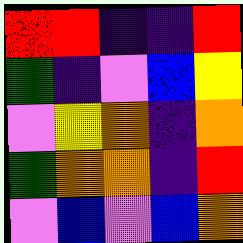[["red", "red", "indigo", "indigo", "red"], ["green", "indigo", "violet", "blue", "yellow"], ["violet", "yellow", "orange", "indigo", "orange"], ["green", "orange", "orange", "indigo", "red"], ["violet", "blue", "violet", "blue", "orange"]]